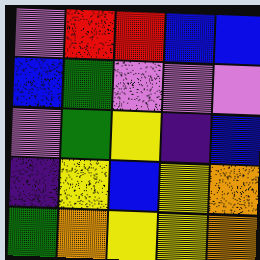[["violet", "red", "red", "blue", "blue"], ["blue", "green", "violet", "violet", "violet"], ["violet", "green", "yellow", "indigo", "blue"], ["indigo", "yellow", "blue", "yellow", "orange"], ["green", "orange", "yellow", "yellow", "orange"]]